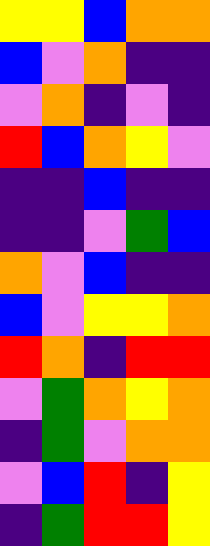[["yellow", "yellow", "blue", "orange", "orange"], ["blue", "violet", "orange", "indigo", "indigo"], ["violet", "orange", "indigo", "violet", "indigo"], ["red", "blue", "orange", "yellow", "violet"], ["indigo", "indigo", "blue", "indigo", "indigo"], ["indigo", "indigo", "violet", "green", "blue"], ["orange", "violet", "blue", "indigo", "indigo"], ["blue", "violet", "yellow", "yellow", "orange"], ["red", "orange", "indigo", "red", "red"], ["violet", "green", "orange", "yellow", "orange"], ["indigo", "green", "violet", "orange", "orange"], ["violet", "blue", "red", "indigo", "yellow"], ["indigo", "green", "red", "red", "yellow"]]